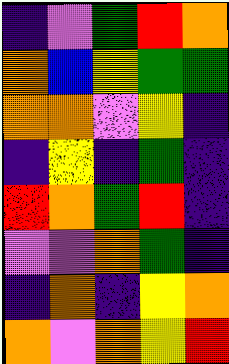[["indigo", "violet", "green", "red", "orange"], ["orange", "blue", "yellow", "green", "green"], ["orange", "orange", "violet", "yellow", "indigo"], ["indigo", "yellow", "indigo", "green", "indigo"], ["red", "orange", "green", "red", "indigo"], ["violet", "violet", "orange", "green", "indigo"], ["indigo", "orange", "indigo", "yellow", "orange"], ["orange", "violet", "orange", "yellow", "red"]]